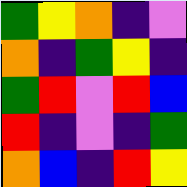[["green", "yellow", "orange", "indigo", "violet"], ["orange", "indigo", "green", "yellow", "indigo"], ["green", "red", "violet", "red", "blue"], ["red", "indigo", "violet", "indigo", "green"], ["orange", "blue", "indigo", "red", "yellow"]]